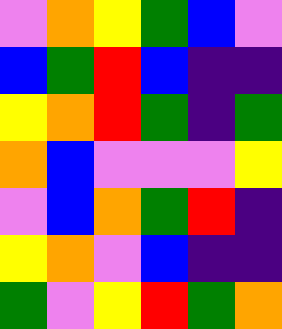[["violet", "orange", "yellow", "green", "blue", "violet"], ["blue", "green", "red", "blue", "indigo", "indigo"], ["yellow", "orange", "red", "green", "indigo", "green"], ["orange", "blue", "violet", "violet", "violet", "yellow"], ["violet", "blue", "orange", "green", "red", "indigo"], ["yellow", "orange", "violet", "blue", "indigo", "indigo"], ["green", "violet", "yellow", "red", "green", "orange"]]